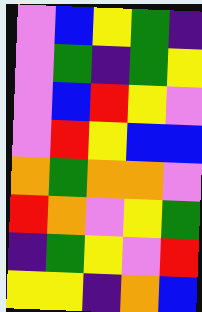[["violet", "blue", "yellow", "green", "indigo"], ["violet", "green", "indigo", "green", "yellow"], ["violet", "blue", "red", "yellow", "violet"], ["violet", "red", "yellow", "blue", "blue"], ["orange", "green", "orange", "orange", "violet"], ["red", "orange", "violet", "yellow", "green"], ["indigo", "green", "yellow", "violet", "red"], ["yellow", "yellow", "indigo", "orange", "blue"]]